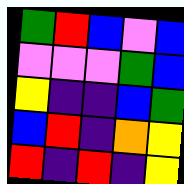[["green", "red", "blue", "violet", "blue"], ["violet", "violet", "violet", "green", "blue"], ["yellow", "indigo", "indigo", "blue", "green"], ["blue", "red", "indigo", "orange", "yellow"], ["red", "indigo", "red", "indigo", "yellow"]]